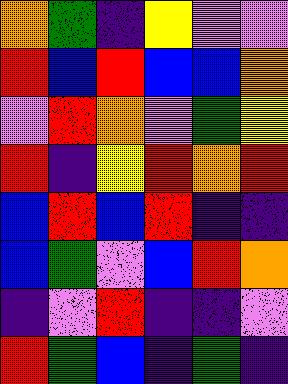[["orange", "green", "indigo", "yellow", "violet", "violet"], ["red", "blue", "red", "blue", "blue", "orange"], ["violet", "red", "orange", "violet", "green", "yellow"], ["red", "indigo", "yellow", "red", "orange", "red"], ["blue", "red", "blue", "red", "indigo", "indigo"], ["blue", "green", "violet", "blue", "red", "orange"], ["indigo", "violet", "red", "indigo", "indigo", "violet"], ["red", "green", "blue", "indigo", "green", "indigo"]]